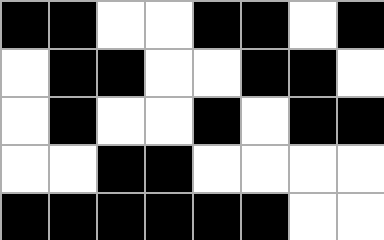[["black", "black", "white", "white", "black", "black", "white", "black"], ["white", "black", "black", "white", "white", "black", "black", "white"], ["white", "black", "white", "white", "black", "white", "black", "black"], ["white", "white", "black", "black", "white", "white", "white", "white"], ["black", "black", "black", "black", "black", "black", "white", "white"]]